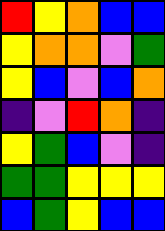[["red", "yellow", "orange", "blue", "blue"], ["yellow", "orange", "orange", "violet", "green"], ["yellow", "blue", "violet", "blue", "orange"], ["indigo", "violet", "red", "orange", "indigo"], ["yellow", "green", "blue", "violet", "indigo"], ["green", "green", "yellow", "yellow", "yellow"], ["blue", "green", "yellow", "blue", "blue"]]